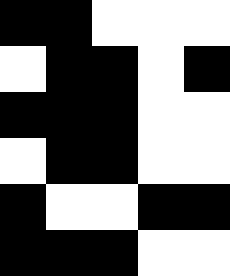[["black", "black", "white", "white", "white"], ["white", "black", "black", "white", "black"], ["black", "black", "black", "white", "white"], ["white", "black", "black", "white", "white"], ["black", "white", "white", "black", "black"], ["black", "black", "black", "white", "white"]]